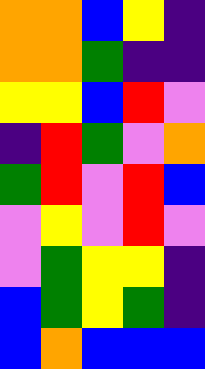[["orange", "orange", "blue", "yellow", "indigo"], ["orange", "orange", "green", "indigo", "indigo"], ["yellow", "yellow", "blue", "red", "violet"], ["indigo", "red", "green", "violet", "orange"], ["green", "red", "violet", "red", "blue"], ["violet", "yellow", "violet", "red", "violet"], ["violet", "green", "yellow", "yellow", "indigo"], ["blue", "green", "yellow", "green", "indigo"], ["blue", "orange", "blue", "blue", "blue"]]